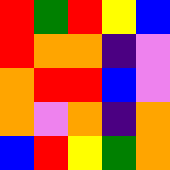[["red", "green", "red", "yellow", "blue"], ["red", "orange", "orange", "indigo", "violet"], ["orange", "red", "red", "blue", "violet"], ["orange", "violet", "orange", "indigo", "orange"], ["blue", "red", "yellow", "green", "orange"]]